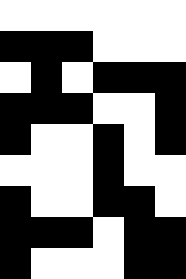[["white", "white", "white", "white", "white", "white"], ["black", "black", "black", "white", "white", "white"], ["white", "black", "white", "black", "black", "black"], ["black", "black", "black", "white", "white", "black"], ["black", "white", "white", "black", "white", "black"], ["white", "white", "white", "black", "white", "white"], ["black", "white", "white", "black", "black", "white"], ["black", "black", "black", "white", "black", "black"], ["black", "white", "white", "white", "black", "black"]]